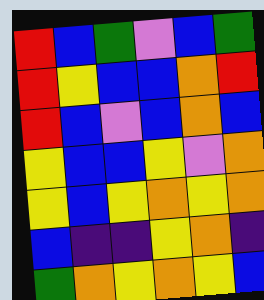[["red", "blue", "green", "violet", "blue", "green"], ["red", "yellow", "blue", "blue", "orange", "red"], ["red", "blue", "violet", "blue", "orange", "blue"], ["yellow", "blue", "blue", "yellow", "violet", "orange"], ["yellow", "blue", "yellow", "orange", "yellow", "orange"], ["blue", "indigo", "indigo", "yellow", "orange", "indigo"], ["green", "orange", "yellow", "orange", "yellow", "blue"]]